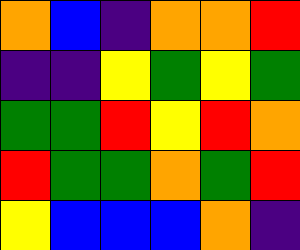[["orange", "blue", "indigo", "orange", "orange", "red"], ["indigo", "indigo", "yellow", "green", "yellow", "green"], ["green", "green", "red", "yellow", "red", "orange"], ["red", "green", "green", "orange", "green", "red"], ["yellow", "blue", "blue", "blue", "orange", "indigo"]]